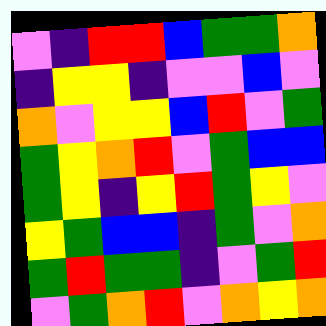[["violet", "indigo", "red", "red", "blue", "green", "green", "orange"], ["indigo", "yellow", "yellow", "indigo", "violet", "violet", "blue", "violet"], ["orange", "violet", "yellow", "yellow", "blue", "red", "violet", "green"], ["green", "yellow", "orange", "red", "violet", "green", "blue", "blue"], ["green", "yellow", "indigo", "yellow", "red", "green", "yellow", "violet"], ["yellow", "green", "blue", "blue", "indigo", "green", "violet", "orange"], ["green", "red", "green", "green", "indigo", "violet", "green", "red"], ["violet", "green", "orange", "red", "violet", "orange", "yellow", "orange"]]